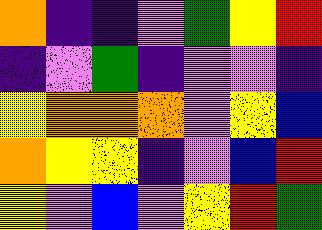[["orange", "indigo", "indigo", "violet", "green", "yellow", "red"], ["indigo", "violet", "green", "indigo", "violet", "violet", "indigo"], ["yellow", "orange", "orange", "orange", "violet", "yellow", "blue"], ["orange", "yellow", "yellow", "indigo", "violet", "blue", "red"], ["yellow", "violet", "blue", "violet", "yellow", "red", "green"]]